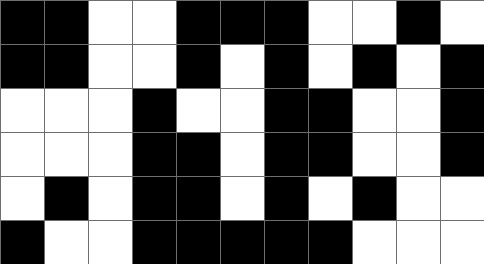[["black", "black", "white", "white", "black", "black", "black", "white", "white", "black", "white"], ["black", "black", "white", "white", "black", "white", "black", "white", "black", "white", "black"], ["white", "white", "white", "black", "white", "white", "black", "black", "white", "white", "black"], ["white", "white", "white", "black", "black", "white", "black", "black", "white", "white", "black"], ["white", "black", "white", "black", "black", "white", "black", "white", "black", "white", "white"], ["black", "white", "white", "black", "black", "black", "black", "black", "white", "white", "white"]]